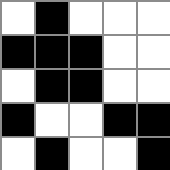[["white", "black", "white", "white", "white"], ["black", "black", "black", "white", "white"], ["white", "black", "black", "white", "white"], ["black", "white", "white", "black", "black"], ["white", "black", "white", "white", "black"]]